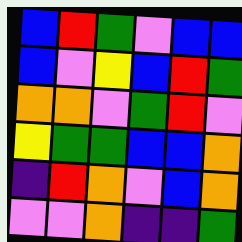[["blue", "red", "green", "violet", "blue", "blue"], ["blue", "violet", "yellow", "blue", "red", "green"], ["orange", "orange", "violet", "green", "red", "violet"], ["yellow", "green", "green", "blue", "blue", "orange"], ["indigo", "red", "orange", "violet", "blue", "orange"], ["violet", "violet", "orange", "indigo", "indigo", "green"]]